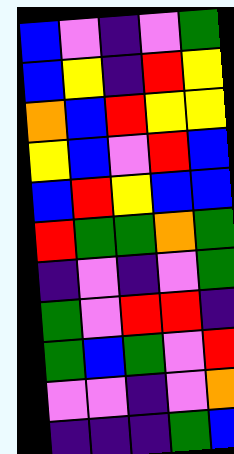[["blue", "violet", "indigo", "violet", "green"], ["blue", "yellow", "indigo", "red", "yellow"], ["orange", "blue", "red", "yellow", "yellow"], ["yellow", "blue", "violet", "red", "blue"], ["blue", "red", "yellow", "blue", "blue"], ["red", "green", "green", "orange", "green"], ["indigo", "violet", "indigo", "violet", "green"], ["green", "violet", "red", "red", "indigo"], ["green", "blue", "green", "violet", "red"], ["violet", "violet", "indigo", "violet", "orange"], ["indigo", "indigo", "indigo", "green", "blue"]]